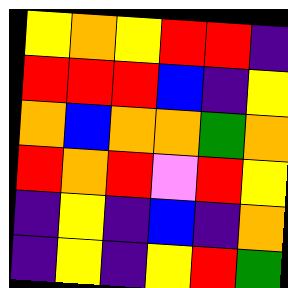[["yellow", "orange", "yellow", "red", "red", "indigo"], ["red", "red", "red", "blue", "indigo", "yellow"], ["orange", "blue", "orange", "orange", "green", "orange"], ["red", "orange", "red", "violet", "red", "yellow"], ["indigo", "yellow", "indigo", "blue", "indigo", "orange"], ["indigo", "yellow", "indigo", "yellow", "red", "green"]]